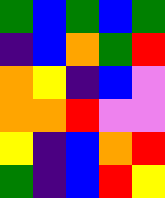[["green", "blue", "green", "blue", "green"], ["indigo", "blue", "orange", "green", "red"], ["orange", "yellow", "indigo", "blue", "violet"], ["orange", "orange", "red", "violet", "violet"], ["yellow", "indigo", "blue", "orange", "red"], ["green", "indigo", "blue", "red", "yellow"]]